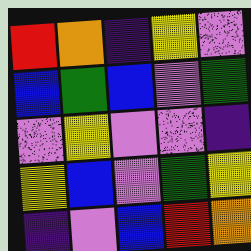[["red", "orange", "indigo", "yellow", "violet"], ["blue", "green", "blue", "violet", "green"], ["violet", "yellow", "violet", "violet", "indigo"], ["yellow", "blue", "violet", "green", "yellow"], ["indigo", "violet", "blue", "red", "orange"]]